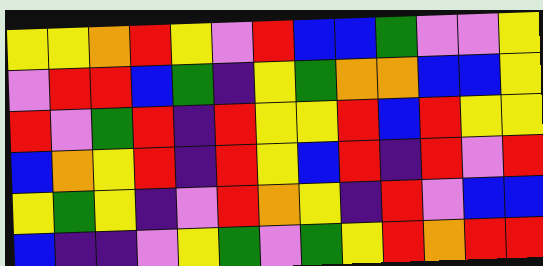[["yellow", "yellow", "orange", "red", "yellow", "violet", "red", "blue", "blue", "green", "violet", "violet", "yellow"], ["violet", "red", "red", "blue", "green", "indigo", "yellow", "green", "orange", "orange", "blue", "blue", "yellow"], ["red", "violet", "green", "red", "indigo", "red", "yellow", "yellow", "red", "blue", "red", "yellow", "yellow"], ["blue", "orange", "yellow", "red", "indigo", "red", "yellow", "blue", "red", "indigo", "red", "violet", "red"], ["yellow", "green", "yellow", "indigo", "violet", "red", "orange", "yellow", "indigo", "red", "violet", "blue", "blue"], ["blue", "indigo", "indigo", "violet", "yellow", "green", "violet", "green", "yellow", "red", "orange", "red", "red"]]